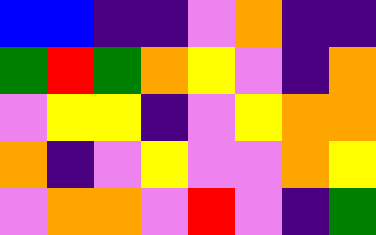[["blue", "blue", "indigo", "indigo", "violet", "orange", "indigo", "indigo"], ["green", "red", "green", "orange", "yellow", "violet", "indigo", "orange"], ["violet", "yellow", "yellow", "indigo", "violet", "yellow", "orange", "orange"], ["orange", "indigo", "violet", "yellow", "violet", "violet", "orange", "yellow"], ["violet", "orange", "orange", "violet", "red", "violet", "indigo", "green"]]